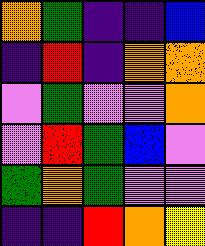[["orange", "green", "indigo", "indigo", "blue"], ["indigo", "red", "indigo", "orange", "orange"], ["violet", "green", "violet", "violet", "orange"], ["violet", "red", "green", "blue", "violet"], ["green", "orange", "green", "violet", "violet"], ["indigo", "indigo", "red", "orange", "yellow"]]